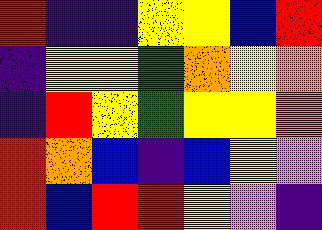[["red", "indigo", "indigo", "yellow", "yellow", "blue", "red"], ["indigo", "yellow", "yellow", "green", "orange", "yellow", "orange"], ["indigo", "red", "yellow", "green", "yellow", "yellow", "orange"], ["red", "orange", "blue", "indigo", "blue", "yellow", "violet"], ["red", "blue", "red", "red", "yellow", "violet", "indigo"]]